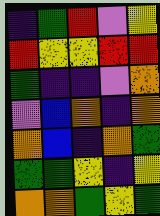[["indigo", "green", "red", "violet", "yellow"], ["red", "yellow", "yellow", "red", "red"], ["green", "indigo", "indigo", "violet", "orange"], ["violet", "blue", "orange", "indigo", "orange"], ["orange", "blue", "indigo", "orange", "green"], ["green", "green", "yellow", "indigo", "yellow"], ["orange", "orange", "green", "yellow", "green"]]